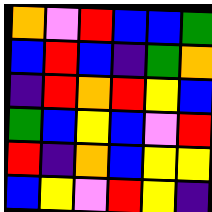[["orange", "violet", "red", "blue", "blue", "green"], ["blue", "red", "blue", "indigo", "green", "orange"], ["indigo", "red", "orange", "red", "yellow", "blue"], ["green", "blue", "yellow", "blue", "violet", "red"], ["red", "indigo", "orange", "blue", "yellow", "yellow"], ["blue", "yellow", "violet", "red", "yellow", "indigo"]]